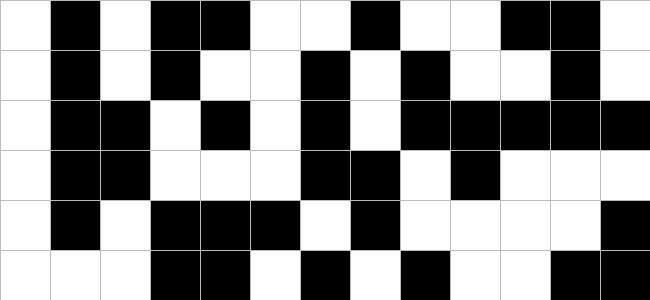[["white", "black", "white", "black", "black", "white", "white", "black", "white", "white", "black", "black", "white"], ["white", "black", "white", "black", "white", "white", "black", "white", "black", "white", "white", "black", "white"], ["white", "black", "black", "white", "black", "white", "black", "white", "black", "black", "black", "black", "black"], ["white", "black", "black", "white", "white", "white", "black", "black", "white", "black", "white", "white", "white"], ["white", "black", "white", "black", "black", "black", "white", "black", "white", "white", "white", "white", "black"], ["white", "white", "white", "black", "black", "white", "black", "white", "black", "white", "white", "black", "black"]]